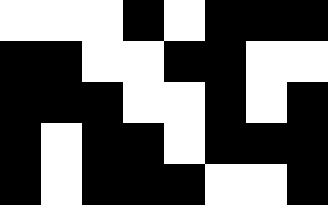[["white", "white", "white", "black", "white", "black", "black", "black"], ["black", "black", "white", "white", "black", "black", "white", "white"], ["black", "black", "black", "white", "white", "black", "white", "black"], ["black", "white", "black", "black", "white", "black", "black", "black"], ["black", "white", "black", "black", "black", "white", "white", "black"]]